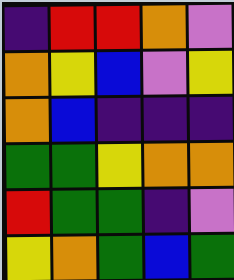[["indigo", "red", "red", "orange", "violet"], ["orange", "yellow", "blue", "violet", "yellow"], ["orange", "blue", "indigo", "indigo", "indigo"], ["green", "green", "yellow", "orange", "orange"], ["red", "green", "green", "indigo", "violet"], ["yellow", "orange", "green", "blue", "green"]]